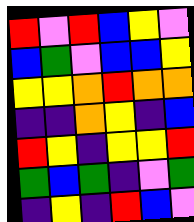[["red", "violet", "red", "blue", "yellow", "violet"], ["blue", "green", "violet", "blue", "blue", "yellow"], ["yellow", "yellow", "orange", "red", "orange", "orange"], ["indigo", "indigo", "orange", "yellow", "indigo", "blue"], ["red", "yellow", "indigo", "yellow", "yellow", "red"], ["green", "blue", "green", "indigo", "violet", "green"], ["indigo", "yellow", "indigo", "red", "blue", "violet"]]